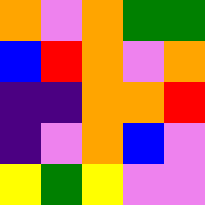[["orange", "violet", "orange", "green", "green"], ["blue", "red", "orange", "violet", "orange"], ["indigo", "indigo", "orange", "orange", "red"], ["indigo", "violet", "orange", "blue", "violet"], ["yellow", "green", "yellow", "violet", "violet"]]